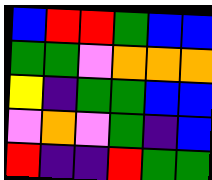[["blue", "red", "red", "green", "blue", "blue"], ["green", "green", "violet", "orange", "orange", "orange"], ["yellow", "indigo", "green", "green", "blue", "blue"], ["violet", "orange", "violet", "green", "indigo", "blue"], ["red", "indigo", "indigo", "red", "green", "green"]]